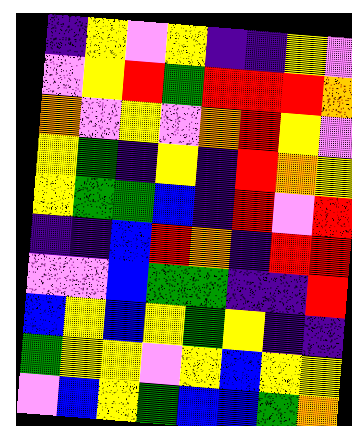[["indigo", "yellow", "violet", "yellow", "indigo", "indigo", "yellow", "violet"], ["violet", "yellow", "red", "green", "red", "red", "red", "orange"], ["orange", "violet", "yellow", "violet", "orange", "red", "yellow", "violet"], ["yellow", "green", "indigo", "yellow", "indigo", "red", "orange", "yellow"], ["yellow", "green", "green", "blue", "indigo", "red", "violet", "red"], ["indigo", "indigo", "blue", "red", "orange", "indigo", "red", "red"], ["violet", "violet", "blue", "green", "green", "indigo", "indigo", "red"], ["blue", "yellow", "blue", "yellow", "green", "yellow", "indigo", "indigo"], ["green", "yellow", "yellow", "violet", "yellow", "blue", "yellow", "yellow"], ["violet", "blue", "yellow", "green", "blue", "blue", "green", "orange"]]